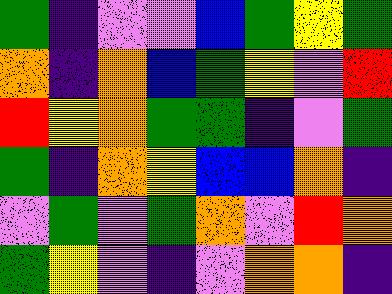[["green", "indigo", "violet", "violet", "blue", "green", "yellow", "green"], ["orange", "indigo", "orange", "blue", "green", "yellow", "violet", "red"], ["red", "yellow", "orange", "green", "green", "indigo", "violet", "green"], ["green", "indigo", "orange", "yellow", "blue", "blue", "orange", "indigo"], ["violet", "green", "violet", "green", "orange", "violet", "red", "orange"], ["green", "yellow", "violet", "indigo", "violet", "orange", "orange", "indigo"]]